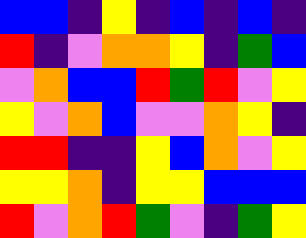[["blue", "blue", "indigo", "yellow", "indigo", "blue", "indigo", "blue", "indigo"], ["red", "indigo", "violet", "orange", "orange", "yellow", "indigo", "green", "blue"], ["violet", "orange", "blue", "blue", "red", "green", "red", "violet", "yellow"], ["yellow", "violet", "orange", "blue", "violet", "violet", "orange", "yellow", "indigo"], ["red", "red", "indigo", "indigo", "yellow", "blue", "orange", "violet", "yellow"], ["yellow", "yellow", "orange", "indigo", "yellow", "yellow", "blue", "blue", "blue"], ["red", "violet", "orange", "red", "green", "violet", "indigo", "green", "yellow"]]